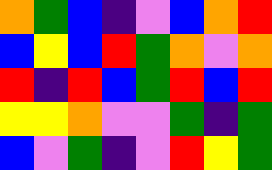[["orange", "green", "blue", "indigo", "violet", "blue", "orange", "red"], ["blue", "yellow", "blue", "red", "green", "orange", "violet", "orange"], ["red", "indigo", "red", "blue", "green", "red", "blue", "red"], ["yellow", "yellow", "orange", "violet", "violet", "green", "indigo", "green"], ["blue", "violet", "green", "indigo", "violet", "red", "yellow", "green"]]